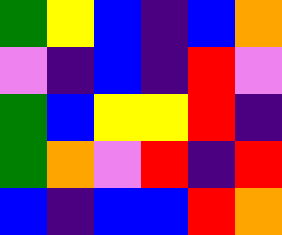[["green", "yellow", "blue", "indigo", "blue", "orange"], ["violet", "indigo", "blue", "indigo", "red", "violet"], ["green", "blue", "yellow", "yellow", "red", "indigo"], ["green", "orange", "violet", "red", "indigo", "red"], ["blue", "indigo", "blue", "blue", "red", "orange"]]